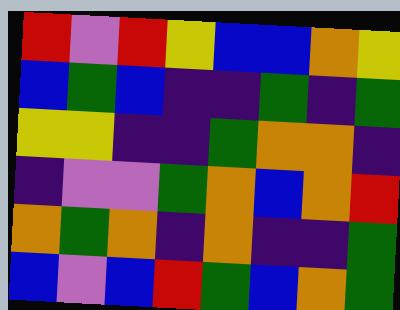[["red", "violet", "red", "yellow", "blue", "blue", "orange", "yellow"], ["blue", "green", "blue", "indigo", "indigo", "green", "indigo", "green"], ["yellow", "yellow", "indigo", "indigo", "green", "orange", "orange", "indigo"], ["indigo", "violet", "violet", "green", "orange", "blue", "orange", "red"], ["orange", "green", "orange", "indigo", "orange", "indigo", "indigo", "green"], ["blue", "violet", "blue", "red", "green", "blue", "orange", "green"]]